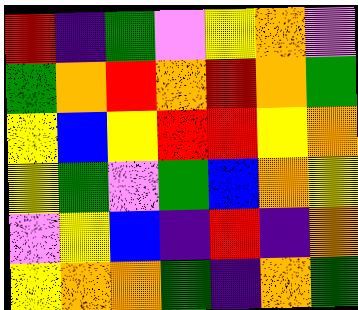[["red", "indigo", "green", "violet", "yellow", "orange", "violet"], ["green", "orange", "red", "orange", "red", "orange", "green"], ["yellow", "blue", "yellow", "red", "red", "yellow", "orange"], ["yellow", "green", "violet", "green", "blue", "orange", "yellow"], ["violet", "yellow", "blue", "indigo", "red", "indigo", "orange"], ["yellow", "orange", "orange", "green", "indigo", "orange", "green"]]